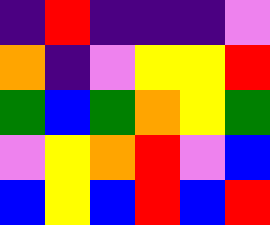[["indigo", "red", "indigo", "indigo", "indigo", "violet"], ["orange", "indigo", "violet", "yellow", "yellow", "red"], ["green", "blue", "green", "orange", "yellow", "green"], ["violet", "yellow", "orange", "red", "violet", "blue"], ["blue", "yellow", "blue", "red", "blue", "red"]]